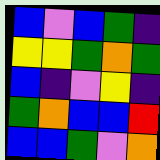[["blue", "violet", "blue", "green", "indigo"], ["yellow", "yellow", "green", "orange", "green"], ["blue", "indigo", "violet", "yellow", "indigo"], ["green", "orange", "blue", "blue", "red"], ["blue", "blue", "green", "violet", "orange"]]